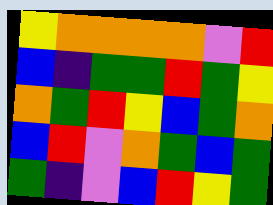[["yellow", "orange", "orange", "orange", "orange", "violet", "red"], ["blue", "indigo", "green", "green", "red", "green", "yellow"], ["orange", "green", "red", "yellow", "blue", "green", "orange"], ["blue", "red", "violet", "orange", "green", "blue", "green"], ["green", "indigo", "violet", "blue", "red", "yellow", "green"]]